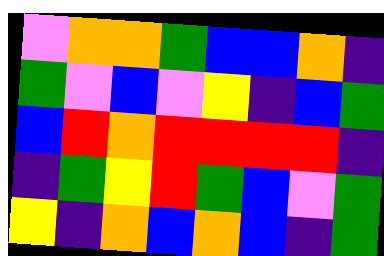[["violet", "orange", "orange", "green", "blue", "blue", "orange", "indigo"], ["green", "violet", "blue", "violet", "yellow", "indigo", "blue", "green"], ["blue", "red", "orange", "red", "red", "red", "red", "indigo"], ["indigo", "green", "yellow", "red", "green", "blue", "violet", "green"], ["yellow", "indigo", "orange", "blue", "orange", "blue", "indigo", "green"]]